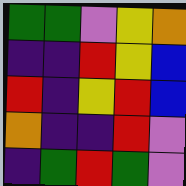[["green", "green", "violet", "yellow", "orange"], ["indigo", "indigo", "red", "yellow", "blue"], ["red", "indigo", "yellow", "red", "blue"], ["orange", "indigo", "indigo", "red", "violet"], ["indigo", "green", "red", "green", "violet"]]